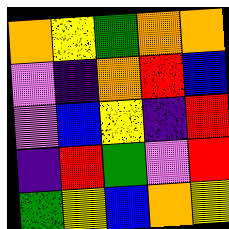[["orange", "yellow", "green", "orange", "orange"], ["violet", "indigo", "orange", "red", "blue"], ["violet", "blue", "yellow", "indigo", "red"], ["indigo", "red", "green", "violet", "red"], ["green", "yellow", "blue", "orange", "yellow"]]